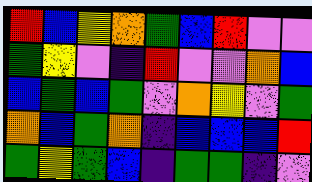[["red", "blue", "yellow", "orange", "green", "blue", "red", "violet", "violet"], ["green", "yellow", "violet", "indigo", "red", "violet", "violet", "orange", "blue"], ["blue", "green", "blue", "green", "violet", "orange", "yellow", "violet", "green"], ["orange", "blue", "green", "orange", "indigo", "blue", "blue", "blue", "red"], ["green", "yellow", "green", "blue", "indigo", "green", "green", "indigo", "violet"]]